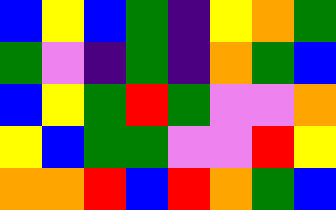[["blue", "yellow", "blue", "green", "indigo", "yellow", "orange", "green"], ["green", "violet", "indigo", "green", "indigo", "orange", "green", "blue"], ["blue", "yellow", "green", "red", "green", "violet", "violet", "orange"], ["yellow", "blue", "green", "green", "violet", "violet", "red", "yellow"], ["orange", "orange", "red", "blue", "red", "orange", "green", "blue"]]